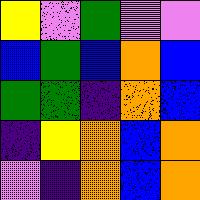[["yellow", "violet", "green", "violet", "violet"], ["blue", "green", "blue", "orange", "blue"], ["green", "green", "indigo", "orange", "blue"], ["indigo", "yellow", "orange", "blue", "orange"], ["violet", "indigo", "orange", "blue", "orange"]]